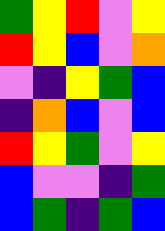[["green", "yellow", "red", "violet", "yellow"], ["red", "yellow", "blue", "violet", "orange"], ["violet", "indigo", "yellow", "green", "blue"], ["indigo", "orange", "blue", "violet", "blue"], ["red", "yellow", "green", "violet", "yellow"], ["blue", "violet", "violet", "indigo", "green"], ["blue", "green", "indigo", "green", "blue"]]